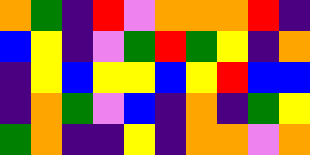[["orange", "green", "indigo", "red", "violet", "orange", "orange", "orange", "red", "indigo"], ["blue", "yellow", "indigo", "violet", "green", "red", "green", "yellow", "indigo", "orange"], ["indigo", "yellow", "blue", "yellow", "yellow", "blue", "yellow", "red", "blue", "blue"], ["indigo", "orange", "green", "violet", "blue", "indigo", "orange", "indigo", "green", "yellow"], ["green", "orange", "indigo", "indigo", "yellow", "indigo", "orange", "orange", "violet", "orange"]]